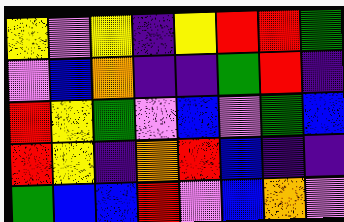[["yellow", "violet", "yellow", "indigo", "yellow", "red", "red", "green"], ["violet", "blue", "orange", "indigo", "indigo", "green", "red", "indigo"], ["red", "yellow", "green", "violet", "blue", "violet", "green", "blue"], ["red", "yellow", "indigo", "orange", "red", "blue", "indigo", "indigo"], ["green", "blue", "blue", "red", "violet", "blue", "orange", "violet"]]